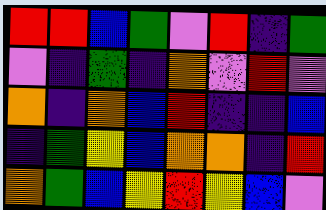[["red", "red", "blue", "green", "violet", "red", "indigo", "green"], ["violet", "indigo", "green", "indigo", "orange", "violet", "red", "violet"], ["orange", "indigo", "orange", "blue", "red", "indigo", "indigo", "blue"], ["indigo", "green", "yellow", "blue", "orange", "orange", "indigo", "red"], ["orange", "green", "blue", "yellow", "red", "yellow", "blue", "violet"]]